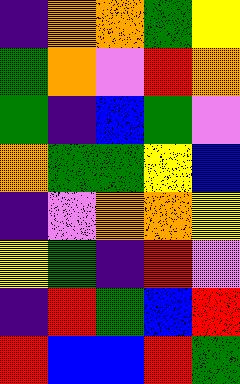[["indigo", "orange", "orange", "green", "yellow"], ["green", "orange", "violet", "red", "orange"], ["green", "indigo", "blue", "green", "violet"], ["orange", "green", "green", "yellow", "blue"], ["indigo", "violet", "orange", "orange", "yellow"], ["yellow", "green", "indigo", "red", "violet"], ["indigo", "red", "green", "blue", "red"], ["red", "blue", "blue", "red", "green"]]